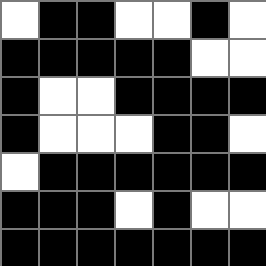[["white", "black", "black", "white", "white", "black", "white"], ["black", "black", "black", "black", "black", "white", "white"], ["black", "white", "white", "black", "black", "black", "black"], ["black", "white", "white", "white", "black", "black", "white"], ["white", "black", "black", "black", "black", "black", "black"], ["black", "black", "black", "white", "black", "white", "white"], ["black", "black", "black", "black", "black", "black", "black"]]